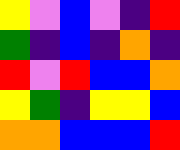[["yellow", "violet", "blue", "violet", "indigo", "red"], ["green", "indigo", "blue", "indigo", "orange", "indigo"], ["red", "violet", "red", "blue", "blue", "orange"], ["yellow", "green", "indigo", "yellow", "yellow", "blue"], ["orange", "orange", "blue", "blue", "blue", "red"]]